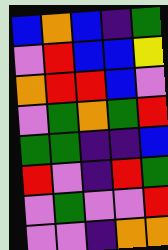[["blue", "orange", "blue", "indigo", "green"], ["violet", "red", "blue", "blue", "yellow"], ["orange", "red", "red", "blue", "violet"], ["violet", "green", "orange", "green", "red"], ["green", "green", "indigo", "indigo", "blue"], ["red", "violet", "indigo", "red", "green"], ["violet", "green", "violet", "violet", "red"], ["violet", "violet", "indigo", "orange", "orange"]]